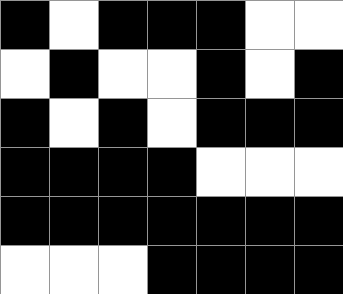[["black", "white", "black", "black", "black", "white", "white"], ["white", "black", "white", "white", "black", "white", "black"], ["black", "white", "black", "white", "black", "black", "black"], ["black", "black", "black", "black", "white", "white", "white"], ["black", "black", "black", "black", "black", "black", "black"], ["white", "white", "white", "black", "black", "black", "black"]]